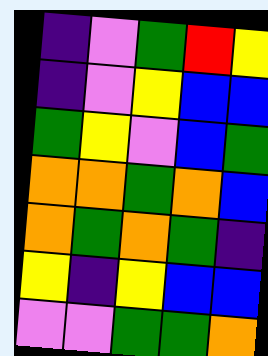[["indigo", "violet", "green", "red", "yellow"], ["indigo", "violet", "yellow", "blue", "blue"], ["green", "yellow", "violet", "blue", "green"], ["orange", "orange", "green", "orange", "blue"], ["orange", "green", "orange", "green", "indigo"], ["yellow", "indigo", "yellow", "blue", "blue"], ["violet", "violet", "green", "green", "orange"]]